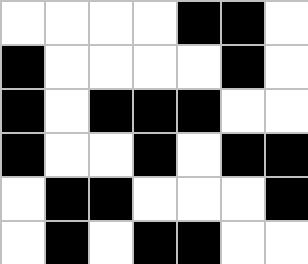[["white", "white", "white", "white", "black", "black", "white"], ["black", "white", "white", "white", "white", "black", "white"], ["black", "white", "black", "black", "black", "white", "white"], ["black", "white", "white", "black", "white", "black", "black"], ["white", "black", "black", "white", "white", "white", "black"], ["white", "black", "white", "black", "black", "white", "white"]]